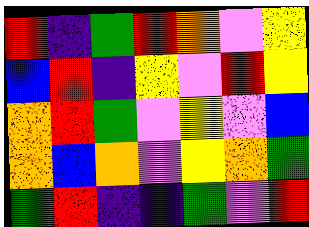[["red", "indigo", "green", "red", "orange", "violet", "yellow"], ["blue", "red", "indigo", "yellow", "violet", "red", "yellow"], ["orange", "red", "green", "violet", "yellow", "violet", "blue"], ["orange", "blue", "orange", "violet", "yellow", "orange", "green"], ["green", "red", "indigo", "indigo", "green", "violet", "red"]]